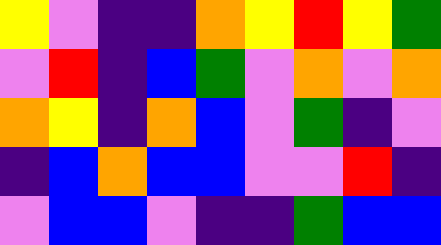[["yellow", "violet", "indigo", "indigo", "orange", "yellow", "red", "yellow", "green"], ["violet", "red", "indigo", "blue", "green", "violet", "orange", "violet", "orange"], ["orange", "yellow", "indigo", "orange", "blue", "violet", "green", "indigo", "violet"], ["indigo", "blue", "orange", "blue", "blue", "violet", "violet", "red", "indigo"], ["violet", "blue", "blue", "violet", "indigo", "indigo", "green", "blue", "blue"]]